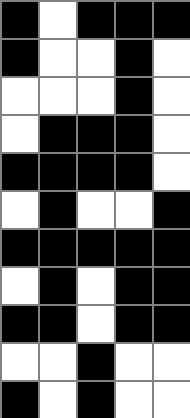[["black", "white", "black", "black", "black"], ["black", "white", "white", "black", "white"], ["white", "white", "white", "black", "white"], ["white", "black", "black", "black", "white"], ["black", "black", "black", "black", "white"], ["white", "black", "white", "white", "black"], ["black", "black", "black", "black", "black"], ["white", "black", "white", "black", "black"], ["black", "black", "white", "black", "black"], ["white", "white", "black", "white", "white"], ["black", "white", "black", "white", "white"]]